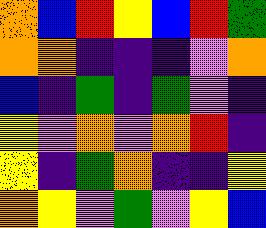[["orange", "blue", "red", "yellow", "blue", "red", "green"], ["orange", "orange", "indigo", "indigo", "indigo", "violet", "orange"], ["blue", "indigo", "green", "indigo", "green", "violet", "indigo"], ["yellow", "violet", "orange", "violet", "orange", "red", "indigo"], ["yellow", "indigo", "green", "orange", "indigo", "indigo", "yellow"], ["orange", "yellow", "violet", "green", "violet", "yellow", "blue"]]